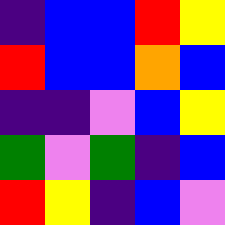[["indigo", "blue", "blue", "red", "yellow"], ["red", "blue", "blue", "orange", "blue"], ["indigo", "indigo", "violet", "blue", "yellow"], ["green", "violet", "green", "indigo", "blue"], ["red", "yellow", "indigo", "blue", "violet"]]